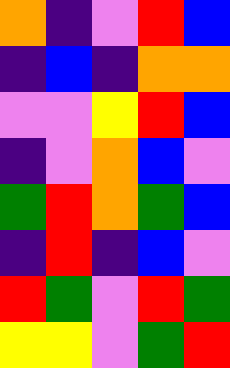[["orange", "indigo", "violet", "red", "blue"], ["indigo", "blue", "indigo", "orange", "orange"], ["violet", "violet", "yellow", "red", "blue"], ["indigo", "violet", "orange", "blue", "violet"], ["green", "red", "orange", "green", "blue"], ["indigo", "red", "indigo", "blue", "violet"], ["red", "green", "violet", "red", "green"], ["yellow", "yellow", "violet", "green", "red"]]